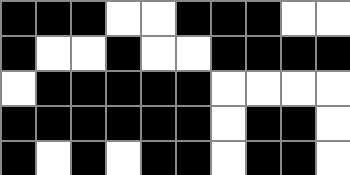[["black", "black", "black", "white", "white", "black", "black", "black", "white", "white"], ["black", "white", "white", "black", "white", "white", "black", "black", "black", "black"], ["white", "black", "black", "black", "black", "black", "white", "white", "white", "white"], ["black", "black", "black", "black", "black", "black", "white", "black", "black", "white"], ["black", "white", "black", "white", "black", "black", "white", "black", "black", "white"]]